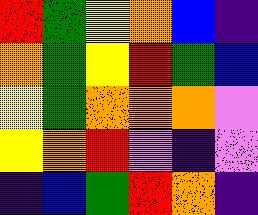[["red", "green", "yellow", "orange", "blue", "indigo"], ["orange", "green", "yellow", "red", "green", "blue"], ["yellow", "green", "orange", "orange", "orange", "violet"], ["yellow", "orange", "red", "violet", "indigo", "violet"], ["indigo", "blue", "green", "red", "orange", "indigo"]]